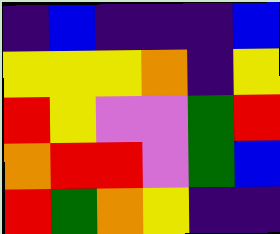[["indigo", "blue", "indigo", "indigo", "indigo", "blue"], ["yellow", "yellow", "yellow", "orange", "indigo", "yellow"], ["red", "yellow", "violet", "violet", "green", "red"], ["orange", "red", "red", "violet", "green", "blue"], ["red", "green", "orange", "yellow", "indigo", "indigo"]]